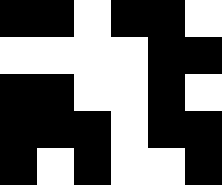[["black", "black", "white", "black", "black", "white"], ["white", "white", "white", "white", "black", "black"], ["black", "black", "white", "white", "black", "white"], ["black", "black", "black", "white", "black", "black"], ["black", "white", "black", "white", "white", "black"]]